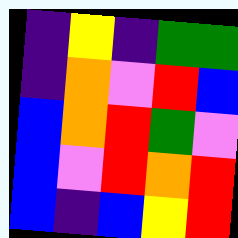[["indigo", "yellow", "indigo", "green", "green"], ["indigo", "orange", "violet", "red", "blue"], ["blue", "orange", "red", "green", "violet"], ["blue", "violet", "red", "orange", "red"], ["blue", "indigo", "blue", "yellow", "red"]]